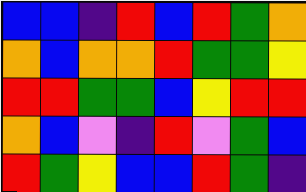[["blue", "blue", "indigo", "red", "blue", "red", "green", "orange"], ["orange", "blue", "orange", "orange", "red", "green", "green", "yellow"], ["red", "red", "green", "green", "blue", "yellow", "red", "red"], ["orange", "blue", "violet", "indigo", "red", "violet", "green", "blue"], ["red", "green", "yellow", "blue", "blue", "red", "green", "indigo"]]